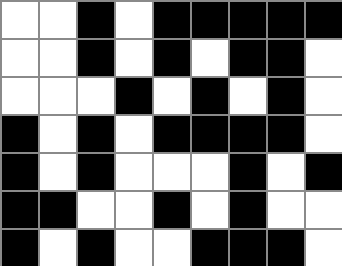[["white", "white", "black", "white", "black", "black", "black", "black", "black"], ["white", "white", "black", "white", "black", "white", "black", "black", "white"], ["white", "white", "white", "black", "white", "black", "white", "black", "white"], ["black", "white", "black", "white", "black", "black", "black", "black", "white"], ["black", "white", "black", "white", "white", "white", "black", "white", "black"], ["black", "black", "white", "white", "black", "white", "black", "white", "white"], ["black", "white", "black", "white", "white", "black", "black", "black", "white"]]